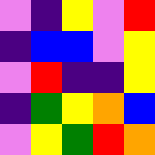[["violet", "indigo", "yellow", "violet", "red"], ["indigo", "blue", "blue", "violet", "yellow"], ["violet", "red", "indigo", "indigo", "yellow"], ["indigo", "green", "yellow", "orange", "blue"], ["violet", "yellow", "green", "red", "orange"]]